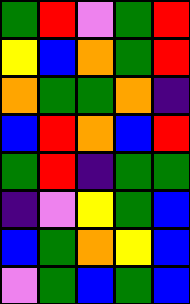[["green", "red", "violet", "green", "red"], ["yellow", "blue", "orange", "green", "red"], ["orange", "green", "green", "orange", "indigo"], ["blue", "red", "orange", "blue", "red"], ["green", "red", "indigo", "green", "green"], ["indigo", "violet", "yellow", "green", "blue"], ["blue", "green", "orange", "yellow", "blue"], ["violet", "green", "blue", "green", "blue"]]